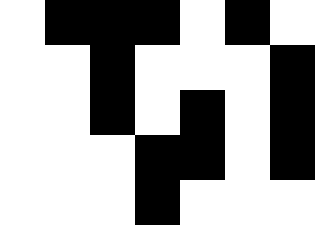[["white", "black", "black", "black", "white", "black", "white"], ["white", "white", "black", "white", "white", "white", "black"], ["white", "white", "black", "white", "black", "white", "black"], ["white", "white", "white", "black", "black", "white", "black"], ["white", "white", "white", "black", "white", "white", "white"]]